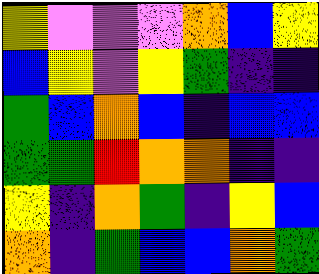[["yellow", "violet", "violet", "violet", "orange", "blue", "yellow"], ["blue", "yellow", "violet", "yellow", "green", "indigo", "indigo"], ["green", "blue", "orange", "blue", "indigo", "blue", "blue"], ["green", "green", "red", "orange", "orange", "indigo", "indigo"], ["yellow", "indigo", "orange", "green", "indigo", "yellow", "blue"], ["orange", "indigo", "green", "blue", "blue", "orange", "green"]]